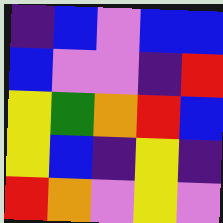[["indigo", "blue", "violet", "blue", "blue"], ["blue", "violet", "violet", "indigo", "red"], ["yellow", "green", "orange", "red", "blue"], ["yellow", "blue", "indigo", "yellow", "indigo"], ["red", "orange", "violet", "yellow", "violet"]]